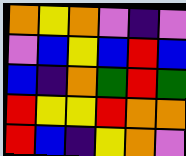[["orange", "yellow", "orange", "violet", "indigo", "violet"], ["violet", "blue", "yellow", "blue", "red", "blue"], ["blue", "indigo", "orange", "green", "red", "green"], ["red", "yellow", "yellow", "red", "orange", "orange"], ["red", "blue", "indigo", "yellow", "orange", "violet"]]